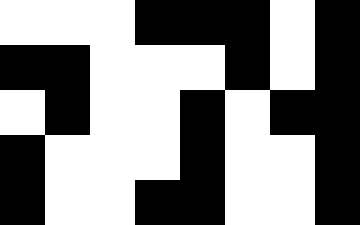[["white", "white", "white", "black", "black", "black", "white", "black"], ["black", "black", "white", "white", "white", "black", "white", "black"], ["white", "black", "white", "white", "black", "white", "black", "black"], ["black", "white", "white", "white", "black", "white", "white", "black"], ["black", "white", "white", "black", "black", "white", "white", "black"]]